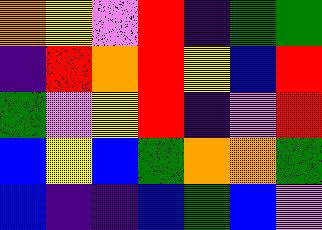[["orange", "yellow", "violet", "red", "indigo", "green", "green"], ["indigo", "red", "orange", "red", "yellow", "blue", "red"], ["green", "violet", "yellow", "red", "indigo", "violet", "red"], ["blue", "yellow", "blue", "green", "orange", "orange", "green"], ["blue", "indigo", "indigo", "blue", "green", "blue", "violet"]]